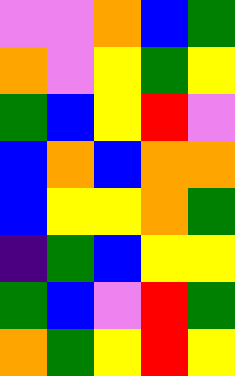[["violet", "violet", "orange", "blue", "green"], ["orange", "violet", "yellow", "green", "yellow"], ["green", "blue", "yellow", "red", "violet"], ["blue", "orange", "blue", "orange", "orange"], ["blue", "yellow", "yellow", "orange", "green"], ["indigo", "green", "blue", "yellow", "yellow"], ["green", "blue", "violet", "red", "green"], ["orange", "green", "yellow", "red", "yellow"]]